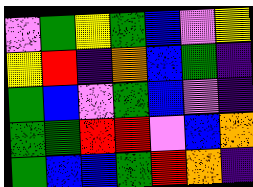[["violet", "green", "yellow", "green", "blue", "violet", "yellow"], ["yellow", "red", "indigo", "orange", "blue", "green", "indigo"], ["green", "blue", "violet", "green", "blue", "violet", "indigo"], ["green", "green", "red", "red", "violet", "blue", "orange"], ["green", "blue", "blue", "green", "red", "orange", "indigo"]]